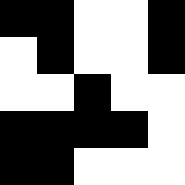[["black", "black", "white", "white", "black"], ["white", "black", "white", "white", "black"], ["white", "white", "black", "white", "white"], ["black", "black", "black", "black", "white"], ["black", "black", "white", "white", "white"]]